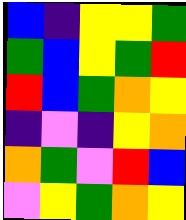[["blue", "indigo", "yellow", "yellow", "green"], ["green", "blue", "yellow", "green", "red"], ["red", "blue", "green", "orange", "yellow"], ["indigo", "violet", "indigo", "yellow", "orange"], ["orange", "green", "violet", "red", "blue"], ["violet", "yellow", "green", "orange", "yellow"]]